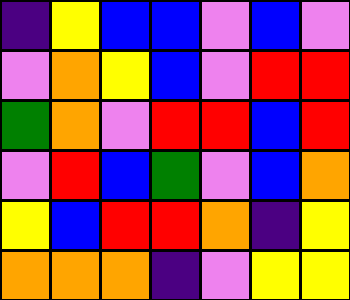[["indigo", "yellow", "blue", "blue", "violet", "blue", "violet"], ["violet", "orange", "yellow", "blue", "violet", "red", "red"], ["green", "orange", "violet", "red", "red", "blue", "red"], ["violet", "red", "blue", "green", "violet", "blue", "orange"], ["yellow", "blue", "red", "red", "orange", "indigo", "yellow"], ["orange", "orange", "orange", "indigo", "violet", "yellow", "yellow"]]